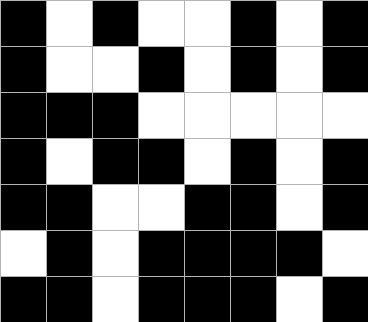[["black", "white", "black", "white", "white", "black", "white", "black"], ["black", "white", "white", "black", "white", "black", "white", "black"], ["black", "black", "black", "white", "white", "white", "white", "white"], ["black", "white", "black", "black", "white", "black", "white", "black"], ["black", "black", "white", "white", "black", "black", "white", "black"], ["white", "black", "white", "black", "black", "black", "black", "white"], ["black", "black", "white", "black", "black", "black", "white", "black"]]